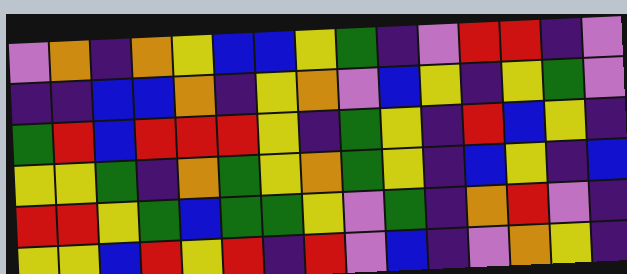[["violet", "orange", "indigo", "orange", "yellow", "blue", "blue", "yellow", "green", "indigo", "violet", "red", "red", "indigo", "violet"], ["indigo", "indigo", "blue", "blue", "orange", "indigo", "yellow", "orange", "violet", "blue", "yellow", "indigo", "yellow", "green", "violet"], ["green", "red", "blue", "red", "red", "red", "yellow", "indigo", "green", "yellow", "indigo", "red", "blue", "yellow", "indigo"], ["yellow", "yellow", "green", "indigo", "orange", "green", "yellow", "orange", "green", "yellow", "indigo", "blue", "yellow", "indigo", "blue"], ["red", "red", "yellow", "green", "blue", "green", "green", "yellow", "violet", "green", "indigo", "orange", "red", "violet", "indigo"], ["yellow", "yellow", "blue", "red", "yellow", "red", "indigo", "red", "violet", "blue", "indigo", "violet", "orange", "yellow", "indigo"]]